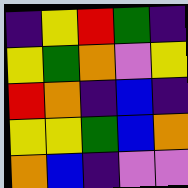[["indigo", "yellow", "red", "green", "indigo"], ["yellow", "green", "orange", "violet", "yellow"], ["red", "orange", "indigo", "blue", "indigo"], ["yellow", "yellow", "green", "blue", "orange"], ["orange", "blue", "indigo", "violet", "violet"]]